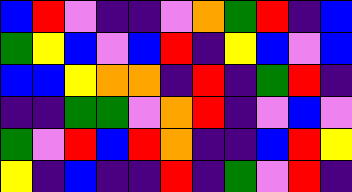[["blue", "red", "violet", "indigo", "indigo", "violet", "orange", "green", "red", "indigo", "blue"], ["green", "yellow", "blue", "violet", "blue", "red", "indigo", "yellow", "blue", "violet", "blue"], ["blue", "blue", "yellow", "orange", "orange", "indigo", "red", "indigo", "green", "red", "indigo"], ["indigo", "indigo", "green", "green", "violet", "orange", "red", "indigo", "violet", "blue", "violet"], ["green", "violet", "red", "blue", "red", "orange", "indigo", "indigo", "blue", "red", "yellow"], ["yellow", "indigo", "blue", "indigo", "indigo", "red", "indigo", "green", "violet", "red", "indigo"]]